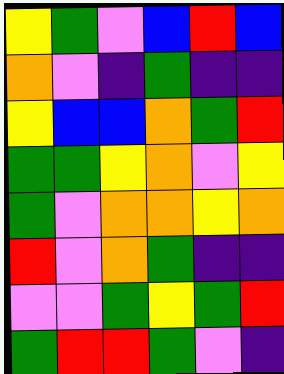[["yellow", "green", "violet", "blue", "red", "blue"], ["orange", "violet", "indigo", "green", "indigo", "indigo"], ["yellow", "blue", "blue", "orange", "green", "red"], ["green", "green", "yellow", "orange", "violet", "yellow"], ["green", "violet", "orange", "orange", "yellow", "orange"], ["red", "violet", "orange", "green", "indigo", "indigo"], ["violet", "violet", "green", "yellow", "green", "red"], ["green", "red", "red", "green", "violet", "indigo"]]